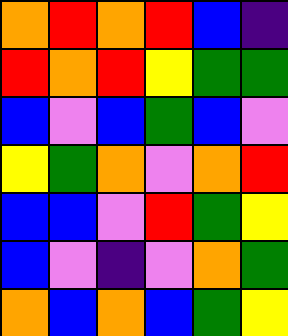[["orange", "red", "orange", "red", "blue", "indigo"], ["red", "orange", "red", "yellow", "green", "green"], ["blue", "violet", "blue", "green", "blue", "violet"], ["yellow", "green", "orange", "violet", "orange", "red"], ["blue", "blue", "violet", "red", "green", "yellow"], ["blue", "violet", "indigo", "violet", "orange", "green"], ["orange", "blue", "orange", "blue", "green", "yellow"]]